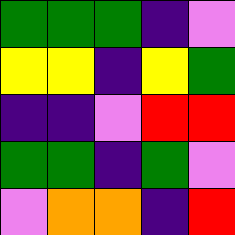[["green", "green", "green", "indigo", "violet"], ["yellow", "yellow", "indigo", "yellow", "green"], ["indigo", "indigo", "violet", "red", "red"], ["green", "green", "indigo", "green", "violet"], ["violet", "orange", "orange", "indigo", "red"]]